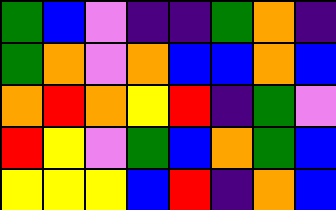[["green", "blue", "violet", "indigo", "indigo", "green", "orange", "indigo"], ["green", "orange", "violet", "orange", "blue", "blue", "orange", "blue"], ["orange", "red", "orange", "yellow", "red", "indigo", "green", "violet"], ["red", "yellow", "violet", "green", "blue", "orange", "green", "blue"], ["yellow", "yellow", "yellow", "blue", "red", "indigo", "orange", "blue"]]